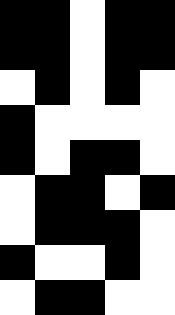[["black", "black", "white", "black", "black"], ["black", "black", "white", "black", "black"], ["white", "black", "white", "black", "white"], ["black", "white", "white", "white", "white"], ["black", "white", "black", "black", "white"], ["white", "black", "black", "white", "black"], ["white", "black", "black", "black", "white"], ["black", "white", "white", "black", "white"], ["white", "black", "black", "white", "white"]]